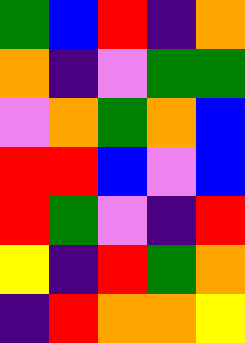[["green", "blue", "red", "indigo", "orange"], ["orange", "indigo", "violet", "green", "green"], ["violet", "orange", "green", "orange", "blue"], ["red", "red", "blue", "violet", "blue"], ["red", "green", "violet", "indigo", "red"], ["yellow", "indigo", "red", "green", "orange"], ["indigo", "red", "orange", "orange", "yellow"]]